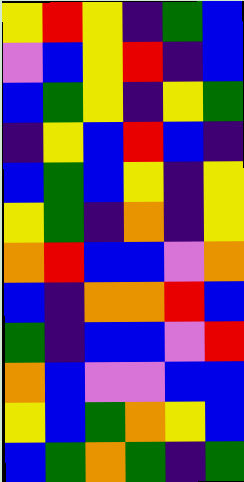[["yellow", "red", "yellow", "indigo", "green", "blue"], ["violet", "blue", "yellow", "red", "indigo", "blue"], ["blue", "green", "yellow", "indigo", "yellow", "green"], ["indigo", "yellow", "blue", "red", "blue", "indigo"], ["blue", "green", "blue", "yellow", "indigo", "yellow"], ["yellow", "green", "indigo", "orange", "indigo", "yellow"], ["orange", "red", "blue", "blue", "violet", "orange"], ["blue", "indigo", "orange", "orange", "red", "blue"], ["green", "indigo", "blue", "blue", "violet", "red"], ["orange", "blue", "violet", "violet", "blue", "blue"], ["yellow", "blue", "green", "orange", "yellow", "blue"], ["blue", "green", "orange", "green", "indigo", "green"]]